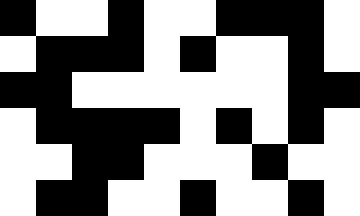[["black", "white", "white", "black", "white", "white", "black", "black", "black", "white"], ["white", "black", "black", "black", "white", "black", "white", "white", "black", "white"], ["black", "black", "white", "white", "white", "white", "white", "white", "black", "black"], ["white", "black", "black", "black", "black", "white", "black", "white", "black", "white"], ["white", "white", "black", "black", "white", "white", "white", "black", "white", "white"], ["white", "black", "black", "white", "white", "black", "white", "white", "black", "white"]]